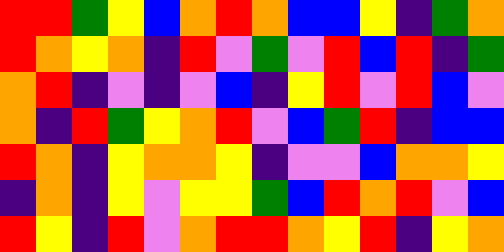[["red", "red", "green", "yellow", "blue", "orange", "red", "orange", "blue", "blue", "yellow", "indigo", "green", "orange"], ["red", "orange", "yellow", "orange", "indigo", "red", "violet", "green", "violet", "red", "blue", "red", "indigo", "green"], ["orange", "red", "indigo", "violet", "indigo", "violet", "blue", "indigo", "yellow", "red", "violet", "red", "blue", "violet"], ["orange", "indigo", "red", "green", "yellow", "orange", "red", "violet", "blue", "green", "red", "indigo", "blue", "blue"], ["red", "orange", "indigo", "yellow", "orange", "orange", "yellow", "indigo", "violet", "violet", "blue", "orange", "orange", "yellow"], ["indigo", "orange", "indigo", "yellow", "violet", "yellow", "yellow", "green", "blue", "red", "orange", "red", "violet", "blue"], ["red", "yellow", "indigo", "red", "violet", "orange", "red", "red", "orange", "yellow", "red", "indigo", "yellow", "orange"]]